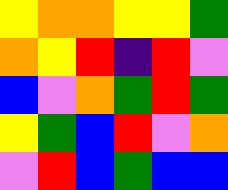[["yellow", "orange", "orange", "yellow", "yellow", "green"], ["orange", "yellow", "red", "indigo", "red", "violet"], ["blue", "violet", "orange", "green", "red", "green"], ["yellow", "green", "blue", "red", "violet", "orange"], ["violet", "red", "blue", "green", "blue", "blue"]]